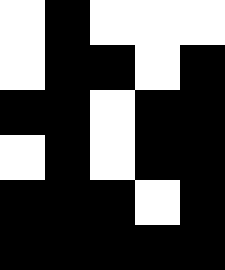[["white", "black", "white", "white", "white"], ["white", "black", "black", "white", "black"], ["black", "black", "white", "black", "black"], ["white", "black", "white", "black", "black"], ["black", "black", "black", "white", "black"], ["black", "black", "black", "black", "black"]]